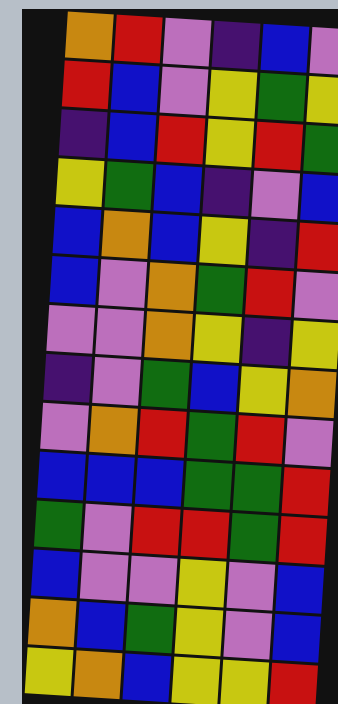[["orange", "red", "violet", "indigo", "blue", "violet"], ["red", "blue", "violet", "yellow", "green", "yellow"], ["indigo", "blue", "red", "yellow", "red", "green"], ["yellow", "green", "blue", "indigo", "violet", "blue"], ["blue", "orange", "blue", "yellow", "indigo", "red"], ["blue", "violet", "orange", "green", "red", "violet"], ["violet", "violet", "orange", "yellow", "indigo", "yellow"], ["indigo", "violet", "green", "blue", "yellow", "orange"], ["violet", "orange", "red", "green", "red", "violet"], ["blue", "blue", "blue", "green", "green", "red"], ["green", "violet", "red", "red", "green", "red"], ["blue", "violet", "violet", "yellow", "violet", "blue"], ["orange", "blue", "green", "yellow", "violet", "blue"], ["yellow", "orange", "blue", "yellow", "yellow", "red"]]